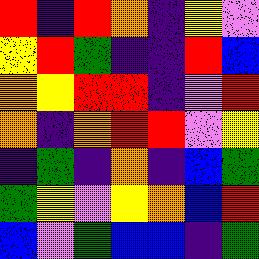[["red", "indigo", "red", "orange", "indigo", "yellow", "violet"], ["yellow", "red", "green", "indigo", "indigo", "red", "blue"], ["orange", "yellow", "red", "red", "indigo", "violet", "red"], ["orange", "indigo", "orange", "red", "red", "violet", "yellow"], ["indigo", "green", "indigo", "orange", "indigo", "blue", "green"], ["green", "yellow", "violet", "yellow", "orange", "blue", "red"], ["blue", "violet", "green", "blue", "blue", "indigo", "green"]]